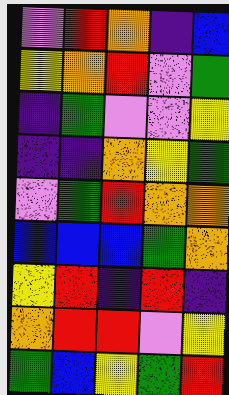[["violet", "red", "orange", "indigo", "blue"], ["yellow", "orange", "red", "violet", "green"], ["indigo", "green", "violet", "violet", "yellow"], ["indigo", "indigo", "orange", "yellow", "green"], ["violet", "green", "red", "orange", "orange"], ["blue", "blue", "blue", "green", "orange"], ["yellow", "red", "indigo", "red", "indigo"], ["orange", "red", "red", "violet", "yellow"], ["green", "blue", "yellow", "green", "red"]]